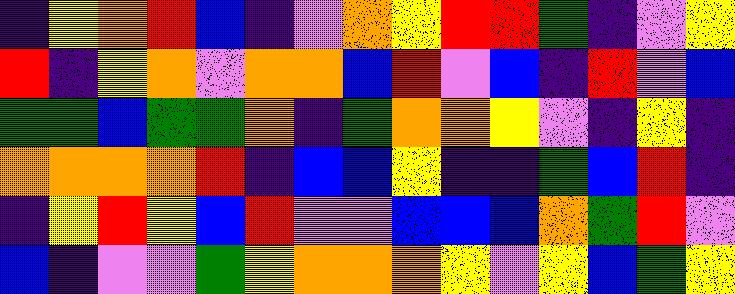[["indigo", "yellow", "orange", "red", "blue", "indigo", "violet", "orange", "yellow", "red", "red", "green", "indigo", "violet", "yellow"], ["red", "indigo", "yellow", "orange", "violet", "orange", "orange", "blue", "red", "violet", "blue", "indigo", "red", "violet", "blue"], ["green", "green", "blue", "green", "green", "orange", "indigo", "green", "orange", "orange", "yellow", "violet", "indigo", "yellow", "indigo"], ["orange", "orange", "orange", "orange", "red", "indigo", "blue", "blue", "yellow", "indigo", "indigo", "green", "blue", "red", "indigo"], ["indigo", "yellow", "red", "yellow", "blue", "red", "violet", "violet", "blue", "blue", "blue", "orange", "green", "red", "violet"], ["blue", "indigo", "violet", "violet", "green", "yellow", "orange", "orange", "orange", "yellow", "violet", "yellow", "blue", "green", "yellow"]]